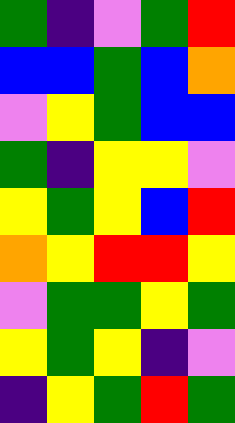[["green", "indigo", "violet", "green", "red"], ["blue", "blue", "green", "blue", "orange"], ["violet", "yellow", "green", "blue", "blue"], ["green", "indigo", "yellow", "yellow", "violet"], ["yellow", "green", "yellow", "blue", "red"], ["orange", "yellow", "red", "red", "yellow"], ["violet", "green", "green", "yellow", "green"], ["yellow", "green", "yellow", "indigo", "violet"], ["indigo", "yellow", "green", "red", "green"]]